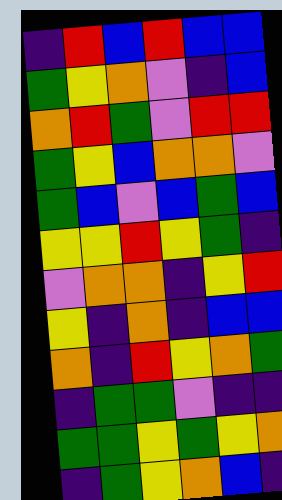[["indigo", "red", "blue", "red", "blue", "blue"], ["green", "yellow", "orange", "violet", "indigo", "blue"], ["orange", "red", "green", "violet", "red", "red"], ["green", "yellow", "blue", "orange", "orange", "violet"], ["green", "blue", "violet", "blue", "green", "blue"], ["yellow", "yellow", "red", "yellow", "green", "indigo"], ["violet", "orange", "orange", "indigo", "yellow", "red"], ["yellow", "indigo", "orange", "indigo", "blue", "blue"], ["orange", "indigo", "red", "yellow", "orange", "green"], ["indigo", "green", "green", "violet", "indigo", "indigo"], ["green", "green", "yellow", "green", "yellow", "orange"], ["indigo", "green", "yellow", "orange", "blue", "indigo"]]